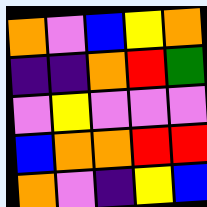[["orange", "violet", "blue", "yellow", "orange"], ["indigo", "indigo", "orange", "red", "green"], ["violet", "yellow", "violet", "violet", "violet"], ["blue", "orange", "orange", "red", "red"], ["orange", "violet", "indigo", "yellow", "blue"]]